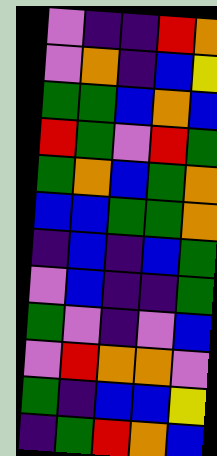[["violet", "indigo", "indigo", "red", "orange"], ["violet", "orange", "indigo", "blue", "yellow"], ["green", "green", "blue", "orange", "blue"], ["red", "green", "violet", "red", "green"], ["green", "orange", "blue", "green", "orange"], ["blue", "blue", "green", "green", "orange"], ["indigo", "blue", "indigo", "blue", "green"], ["violet", "blue", "indigo", "indigo", "green"], ["green", "violet", "indigo", "violet", "blue"], ["violet", "red", "orange", "orange", "violet"], ["green", "indigo", "blue", "blue", "yellow"], ["indigo", "green", "red", "orange", "blue"]]